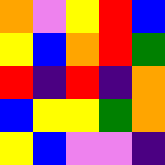[["orange", "violet", "yellow", "red", "blue"], ["yellow", "blue", "orange", "red", "green"], ["red", "indigo", "red", "indigo", "orange"], ["blue", "yellow", "yellow", "green", "orange"], ["yellow", "blue", "violet", "violet", "indigo"]]